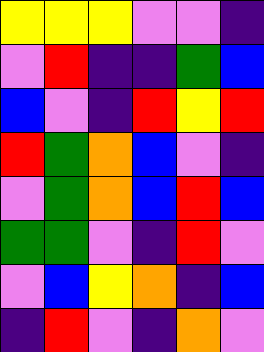[["yellow", "yellow", "yellow", "violet", "violet", "indigo"], ["violet", "red", "indigo", "indigo", "green", "blue"], ["blue", "violet", "indigo", "red", "yellow", "red"], ["red", "green", "orange", "blue", "violet", "indigo"], ["violet", "green", "orange", "blue", "red", "blue"], ["green", "green", "violet", "indigo", "red", "violet"], ["violet", "blue", "yellow", "orange", "indigo", "blue"], ["indigo", "red", "violet", "indigo", "orange", "violet"]]